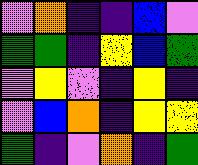[["violet", "orange", "indigo", "indigo", "blue", "violet"], ["green", "green", "indigo", "yellow", "blue", "green"], ["violet", "yellow", "violet", "indigo", "yellow", "indigo"], ["violet", "blue", "orange", "indigo", "yellow", "yellow"], ["green", "indigo", "violet", "orange", "indigo", "green"]]